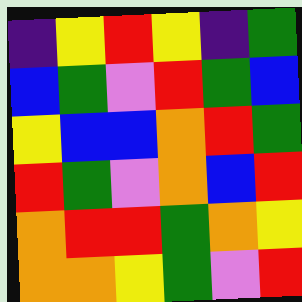[["indigo", "yellow", "red", "yellow", "indigo", "green"], ["blue", "green", "violet", "red", "green", "blue"], ["yellow", "blue", "blue", "orange", "red", "green"], ["red", "green", "violet", "orange", "blue", "red"], ["orange", "red", "red", "green", "orange", "yellow"], ["orange", "orange", "yellow", "green", "violet", "red"]]